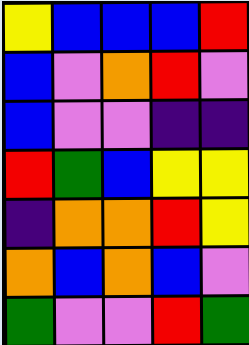[["yellow", "blue", "blue", "blue", "red"], ["blue", "violet", "orange", "red", "violet"], ["blue", "violet", "violet", "indigo", "indigo"], ["red", "green", "blue", "yellow", "yellow"], ["indigo", "orange", "orange", "red", "yellow"], ["orange", "blue", "orange", "blue", "violet"], ["green", "violet", "violet", "red", "green"]]